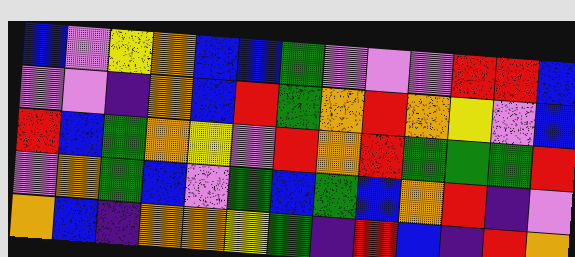[["blue", "violet", "yellow", "orange", "blue", "blue", "green", "violet", "violet", "violet", "red", "red", "blue"], ["violet", "violet", "indigo", "orange", "blue", "red", "green", "orange", "red", "orange", "yellow", "violet", "blue"], ["red", "blue", "green", "orange", "yellow", "violet", "red", "orange", "red", "green", "green", "green", "red"], ["violet", "orange", "green", "blue", "violet", "green", "blue", "green", "blue", "orange", "red", "indigo", "violet"], ["orange", "blue", "indigo", "orange", "orange", "yellow", "green", "indigo", "red", "blue", "indigo", "red", "orange"]]